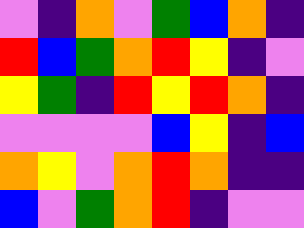[["violet", "indigo", "orange", "violet", "green", "blue", "orange", "indigo"], ["red", "blue", "green", "orange", "red", "yellow", "indigo", "violet"], ["yellow", "green", "indigo", "red", "yellow", "red", "orange", "indigo"], ["violet", "violet", "violet", "violet", "blue", "yellow", "indigo", "blue"], ["orange", "yellow", "violet", "orange", "red", "orange", "indigo", "indigo"], ["blue", "violet", "green", "orange", "red", "indigo", "violet", "violet"]]